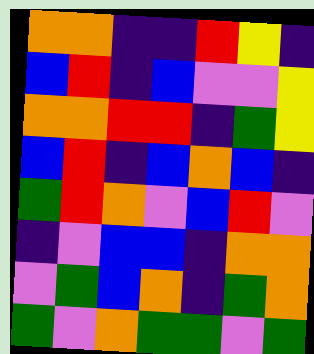[["orange", "orange", "indigo", "indigo", "red", "yellow", "indigo"], ["blue", "red", "indigo", "blue", "violet", "violet", "yellow"], ["orange", "orange", "red", "red", "indigo", "green", "yellow"], ["blue", "red", "indigo", "blue", "orange", "blue", "indigo"], ["green", "red", "orange", "violet", "blue", "red", "violet"], ["indigo", "violet", "blue", "blue", "indigo", "orange", "orange"], ["violet", "green", "blue", "orange", "indigo", "green", "orange"], ["green", "violet", "orange", "green", "green", "violet", "green"]]